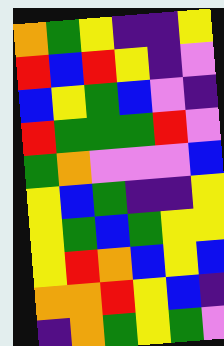[["orange", "green", "yellow", "indigo", "indigo", "yellow"], ["red", "blue", "red", "yellow", "indigo", "violet"], ["blue", "yellow", "green", "blue", "violet", "indigo"], ["red", "green", "green", "green", "red", "violet"], ["green", "orange", "violet", "violet", "violet", "blue"], ["yellow", "blue", "green", "indigo", "indigo", "yellow"], ["yellow", "green", "blue", "green", "yellow", "yellow"], ["yellow", "red", "orange", "blue", "yellow", "blue"], ["orange", "orange", "red", "yellow", "blue", "indigo"], ["indigo", "orange", "green", "yellow", "green", "violet"]]